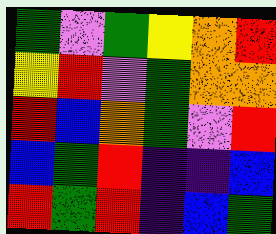[["green", "violet", "green", "yellow", "orange", "red"], ["yellow", "red", "violet", "green", "orange", "orange"], ["red", "blue", "orange", "green", "violet", "red"], ["blue", "green", "red", "indigo", "indigo", "blue"], ["red", "green", "red", "indigo", "blue", "green"]]